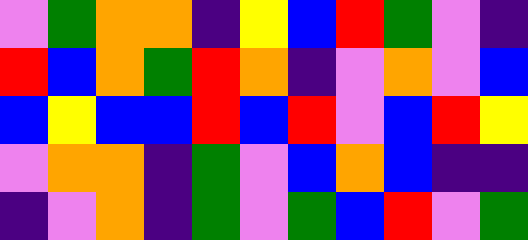[["violet", "green", "orange", "orange", "indigo", "yellow", "blue", "red", "green", "violet", "indigo"], ["red", "blue", "orange", "green", "red", "orange", "indigo", "violet", "orange", "violet", "blue"], ["blue", "yellow", "blue", "blue", "red", "blue", "red", "violet", "blue", "red", "yellow"], ["violet", "orange", "orange", "indigo", "green", "violet", "blue", "orange", "blue", "indigo", "indigo"], ["indigo", "violet", "orange", "indigo", "green", "violet", "green", "blue", "red", "violet", "green"]]